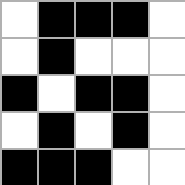[["white", "black", "black", "black", "white"], ["white", "black", "white", "white", "white"], ["black", "white", "black", "black", "white"], ["white", "black", "white", "black", "white"], ["black", "black", "black", "white", "white"]]